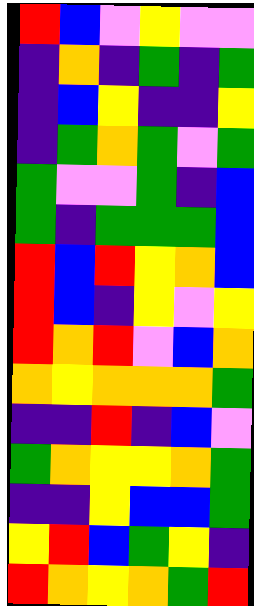[["red", "blue", "violet", "yellow", "violet", "violet"], ["indigo", "orange", "indigo", "green", "indigo", "green"], ["indigo", "blue", "yellow", "indigo", "indigo", "yellow"], ["indigo", "green", "orange", "green", "violet", "green"], ["green", "violet", "violet", "green", "indigo", "blue"], ["green", "indigo", "green", "green", "green", "blue"], ["red", "blue", "red", "yellow", "orange", "blue"], ["red", "blue", "indigo", "yellow", "violet", "yellow"], ["red", "orange", "red", "violet", "blue", "orange"], ["orange", "yellow", "orange", "orange", "orange", "green"], ["indigo", "indigo", "red", "indigo", "blue", "violet"], ["green", "orange", "yellow", "yellow", "orange", "green"], ["indigo", "indigo", "yellow", "blue", "blue", "green"], ["yellow", "red", "blue", "green", "yellow", "indigo"], ["red", "orange", "yellow", "orange", "green", "red"]]